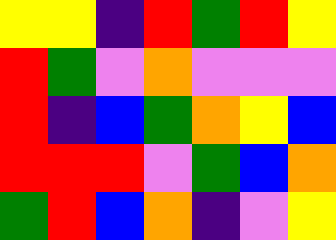[["yellow", "yellow", "indigo", "red", "green", "red", "yellow"], ["red", "green", "violet", "orange", "violet", "violet", "violet"], ["red", "indigo", "blue", "green", "orange", "yellow", "blue"], ["red", "red", "red", "violet", "green", "blue", "orange"], ["green", "red", "blue", "orange", "indigo", "violet", "yellow"]]